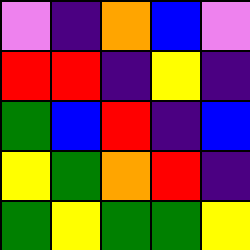[["violet", "indigo", "orange", "blue", "violet"], ["red", "red", "indigo", "yellow", "indigo"], ["green", "blue", "red", "indigo", "blue"], ["yellow", "green", "orange", "red", "indigo"], ["green", "yellow", "green", "green", "yellow"]]